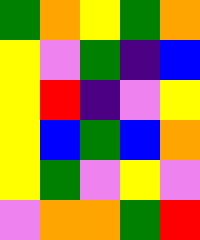[["green", "orange", "yellow", "green", "orange"], ["yellow", "violet", "green", "indigo", "blue"], ["yellow", "red", "indigo", "violet", "yellow"], ["yellow", "blue", "green", "blue", "orange"], ["yellow", "green", "violet", "yellow", "violet"], ["violet", "orange", "orange", "green", "red"]]